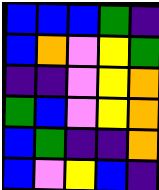[["blue", "blue", "blue", "green", "indigo"], ["blue", "orange", "violet", "yellow", "green"], ["indigo", "indigo", "violet", "yellow", "orange"], ["green", "blue", "violet", "yellow", "orange"], ["blue", "green", "indigo", "indigo", "orange"], ["blue", "violet", "yellow", "blue", "indigo"]]